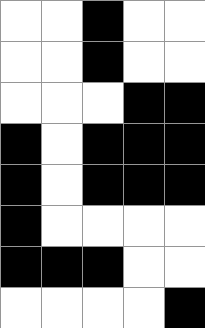[["white", "white", "black", "white", "white"], ["white", "white", "black", "white", "white"], ["white", "white", "white", "black", "black"], ["black", "white", "black", "black", "black"], ["black", "white", "black", "black", "black"], ["black", "white", "white", "white", "white"], ["black", "black", "black", "white", "white"], ["white", "white", "white", "white", "black"]]